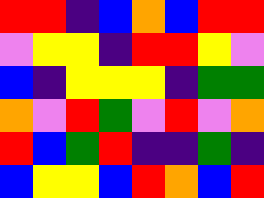[["red", "red", "indigo", "blue", "orange", "blue", "red", "red"], ["violet", "yellow", "yellow", "indigo", "red", "red", "yellow", "violet"], ["blue", "indigo", "yellow", "yellow", "yellow", "indigo", "green", "green"], ["orange", "violet", "red", "green", "violet", "red", "violet", "orange"], ["red", "blue", "green", "red", "indigo", "indigo", "green", "indigo"], ["blue", "yellow", "yellow", "blue", "red", "orange", "blue", "red"]]